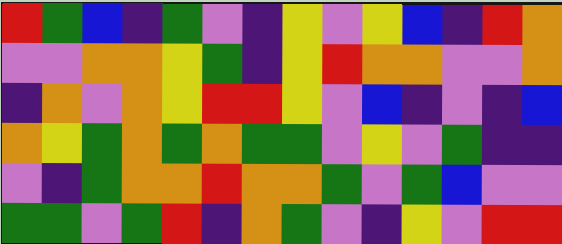[["red", "green", "blue", "indigo", "green", "violet", "indigo", "yellow", "violet", "yellow", "blue", "indigo", "red", "orange"], ["violet", "violet", "orange", "orange", "yellow", "green", "indigo", "yellow", "red", "orange", "orange", "violet", "violet", "orange"], ["indigo", "orange", "violet", "orange", "yellow", "red", "red", "yellow", "violet", "blue", "indigo", "violet", "indigo", "blue"], ["orange", "yellow", "green", "orange", "green", "orange", "green", "green", "violet", "yellow", "violet", "green", "indigo", "indigo"], ["violet", "indigo", "green", "orange", "orange", "red", "orange", "orange", "green", "violet", "green", "blue", "violet", "violet"], ["green", "green", "violet", "green", "red", "indigo", "orange", "green", "violet", "indigo", "yellow", "violet", "red", "red"]]